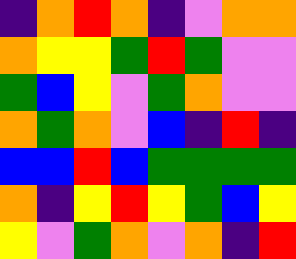[["indigo", "orange", "red", "orange", "indigo", "violet", "orange", "orange"], ["orange", "yellow", "yellow", "green", "red", "green", "violet", "violet"], ["green", "blue", "yellow", "violet", "green", "orange", "violet", "violet"], ["orange", "green", "orange", "violet", "blue", "indigo", "red", "indigo"], ["blue", "blue", "red", "blue", "green", "green", "green", "green"], ["orange", "indigo", "yellow", "red", "yellow", "green", "blue", "yellow"], ["yellow", "violet", "green", "orange", "violet", "orange", "indigo", "red"]]